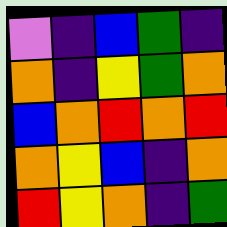[["violet", "indigo", "blue", "green", "indigo"], ["orange", "indigo", "yellow", "green", "orange"], ["blue", "orange", "red", "orange", "red"], ["orange", "yellow", "blue", "indigo", "orange"], ["red", "yellow", "orange", "indigo", "green"]]